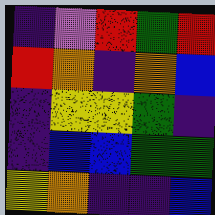[["indigo", "violet", "red", "green", "red"], ["red", "orange", "indigo", "orange", "blue"], ["indigo", "yellow", "yellow", "green", "indigo"], ["indigo", "blue", "blue", "green", "green"], ["yellow", "orange", "indigo", "indigo", "blue"]]